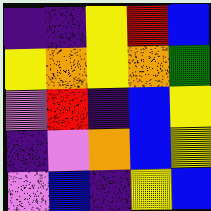[["indigo", "indigo", "yellow", "red", "blue"], ["yellow", "orange", "yellow", "orange", "green"], ["violet", "red", "indigo", "blue", "yellow"], ["indigo", "violet", "orange", "blue", "yellow"], ["violet", "blue", "indigo", "yellow", "blue"]]